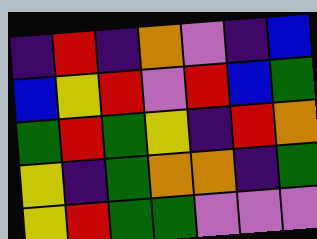[["indigo", "red", "indigo", "orange", "violet", "indigo", "blue"], ["blue", "yellow", "red", "violet", "red", "blue", "green"], ["green", "red", "green", "yellow", "indigo", "red", "orange"], ["yellow", "indigo", "green", "orange", "orange", "indigo", "green"], ["yellow", "red", "green", "green", "violet", "violet", "violet"]]